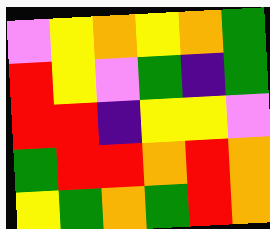[["violet", "yellow", "orange", "yellow", "orange", "green"], ["red", "yellow", "violet", "green", "indigo", "green"], ["red", "red", "indigo", "yellow", "yellow", "violet"], ["green", "red", "red", "orange", "red", "orange"], ["yellow", "green", "orange", "green", "red", "orange"]]